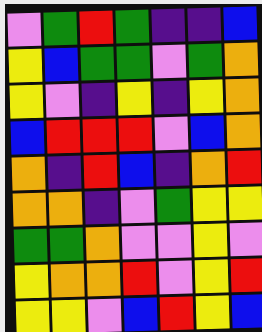[["violet", "green", "red", "green", "indigo", "indigo", "blue"], ["yellow", "blue", "green", "green", "violet", "green", "orange"], ["yellow", "violet", "indigo", "yellow", "indigo", "yellow", "orange"], ["blue", "red", "red", "red", "violet", "blue", "orange"], ["orange", "indigo", "red", "blue", "indigo", "orange", "red"], ["orange", "orange", "indigo", "violet", "green", "yellow", "yellow"], ["green", "green", "orange", "violet", "violet", "yellow", "violet"], ["yellow", "orange", "orange", "red", "violet", "yellow", "red"], ["yellow", "yellow", "violet", "blue", "red", "yellow", "blue"]]